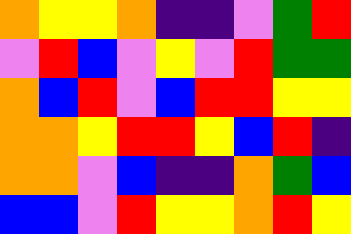[["orange", "yellow", "yellow", "orange", "indigo", "indigo", "violet", "green", "red"], ["violet", "red", "blue", "violet", "yellow", "violet", "red", "green", "green"], ["orange", "blue", "red", "violet", "blue", "red", "red", "yellow", "yellow"], ["orange", "orange", "yellow", "red", "red", "yellow", "blue", "red", "indigo"], ["orange", "orange", "violet", "blue", "indigo", "indigo", "orange", "green", "blue"], ["blue", "blue", "violet", "red", "yellow", "yellow", "orange", "red", "yellow"]]